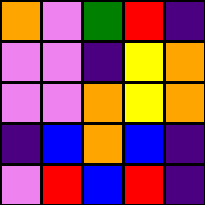[["orange", "violet", "green", "red", "indigo"], ["violet", "violet", "indigo", "yellow", "orange"], ["violet", "violet", "orange", "yellow", "orange"], ["indigo", "blue", "orange", "blue", "indigo"], ["violet", "red", "blue", "red", "indigo"]]